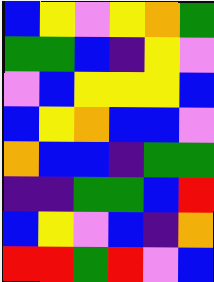[["blue", "yellow", "violet", "yellow", "orange", "green"], ["green", "green", "blue", "indigo", "yellow", "violet"], ["violet", "blue", "yellow", "yellow", "yellow", "blue"], ["blue", "yellow", "orange", "blue", "blue", "violet"], ["orange", "blue", "blue", "indigo", "green", "green"], ["indigo", "indigo", "green", "green", "blue", "red"], ["blue", "yellow", "violet", "blue", "indigo", "orange"], ["red", "red", "green", "red", "violet", "blue"]]